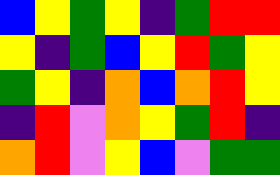[["blue", "yellow", "green", "yellow", "indigo", "green", "red", "red"], ["yellow", "indigo", "green", "blue", "yellow", "red", "green", "yellow"], ["green", "yellow", "indigo", "orange", "blue", "orange", "red", "yellow"], ["indigo", "red", "violet", "orange", "yellow", "green", "red", "indigo"], ["orange", "red", "violet", "yellow", "blue", "violet", "green", "green"]]